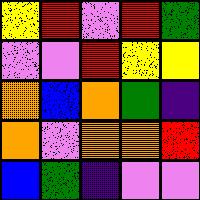[["yellow", "red", "violet", "red", "green"], ["violet", "violet", "red", "yellow", "yellow"], ["orange", "blue", "orange", "green", "indigo"], ["orange", "violet", "orange", "orange", "red"], ["blue", "green", "indigo", "violet", "violet"]]